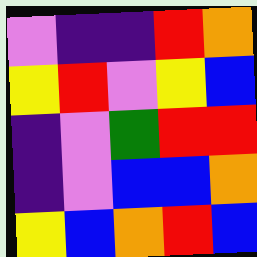[["violet", "indigo", "indigo", "red", "orange"], ["yellow", "red", "violet", "yellow", "blue"], ["indigo", "violet", "green", "red", "red"], ["indigo", "violet", "blue", "blue", "orange"], ["yellow", "blue", "orange", "red", "blue"]]